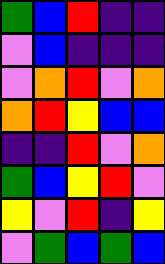[["green", "blue", "red", "indigo", "indigo"], ["violet", "blue", "indigo", "indigo", "indigo"], ["violet", "orange", "red", "violet", "orange"], ["orange", "red", "yellow", "blue", "blue"], ["indigo", "indigo", "red", "violet", "orange"], ["green", "blue", "yellow", "red", "violet"], ["yellow", "violet", "red", "indigo", "yellow"], ["violet", "green", "blue", "green", "blue"]]